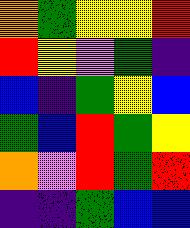[["orange", "green", "yellow", "yellow", "red"], ["red", "yellow", "violet", "green", "indigo"], ["blue", "indigo", "green", "yellow", "blue"], ["green", "blue", "red", "green", "yellow"], ["orange", "violet", "red", "green", "red"], ["indigo", "indigo", "green", "blue", "blue"]]